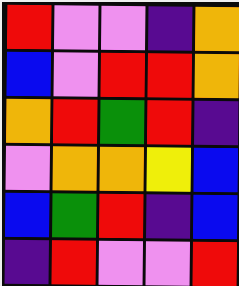[["red", "violet", "violet", "indigo", "orange"], ["blue", "violet", "red", "red", "orange"], ["orange", "red", "green", "red", "indigo"], ["violet", "orange", "orange", "yellow", "blue"], ["blue", "green", "red", "indigo", "blue"], ["indigo", "red", "violet", "violet", "red"]]